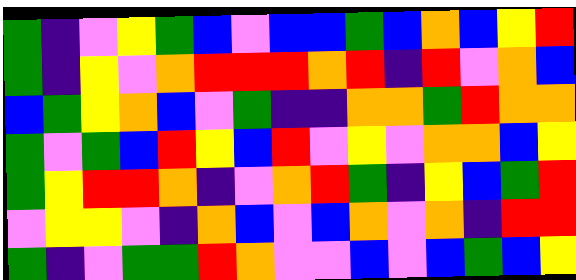[["green", "indigo", "violet", "yellow", "green", "blue", "violet", "blue", "blue", "green", "blue", "orange", "blue", "yellow", "red"], ["green", "indigo", "yellow", "violet", "orange", "red", "red", "red", "orange", "red", "indigo", "red", "violet", "orange", "blue"], ["blue", "green", "yellow", "orange", "blue", "violet", "green", "indigo", "indigo", "orange", "orange", "green", "red", "orange", "orange"], ["green", "violet", "green", "blue", "red", "yellow", "blue", "red", "violet", "yellow", "violet", "orange", "orange", "blue", "yellow"], ["green", "yellow", "red", "red", "orange", "indigo", "violet", "orange", "red", "green", "indigo", "yellow", "blue", "green", "red"], ["violet", "yellow", "yellow", "violet", "indigo", "orange", "blue", "violet", "blue", "orange", "violet", "orange", "indigo", "red", "red"], ["green", "indigo", "violet", "green", "green", "red", "orange", "violet", "violet", "blue", "violet", "blue", "green", "blue", "yellow"]]